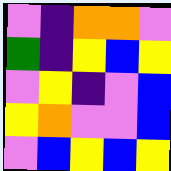[["violet", "indigo", "orange", "orange", "violet"], ["green", "indigo", "yellow", "blue", "yellow"], ["violet", "yellow", "indigo", "violet", "blue"], ["yellow", "orange", "violet", "violet", "blue"], ["violet", "blue", "yellow", "blue", "yellow"]]